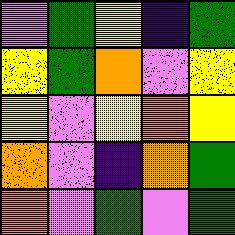[["violet", "green", "yellow", "indigo", "green"], ["yellow", "green", "orange", "violet", "yellow"], ["yellow", "violet", "yellow", "orange", "yellow"], ["orange", "violet", "indigo", "orange", "green"], ["orange", "violet", "green", "violet", "green"]]